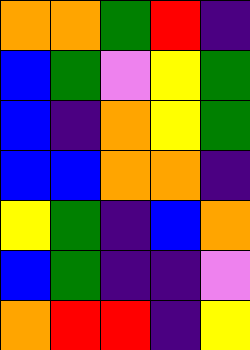[["orange", "orange", "green", "red", "indigo"], ["blue", "green", "violet", "yellow", "green"], ["blue", "indigo", "orange", "yellow", "green"], ["blue", "blue", "orange", "orange", "indigo"], ["yellow", "green", "indigo", "blue", "orange"], ["blue", "green", "indigo", "indigo", "violet"], ["orange", "red", "red", "indigo", "yellow"]]